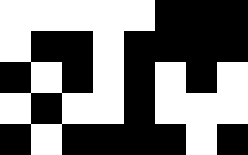[["white", "white", "white", "white", "white", "black", "black", "black"], ["white", "black", "black", "white", "black", "black", "black", "black"], ["black", "white", "black", "white", "black", "white", "black", "white"], ["white", "black", "white", "white", "black", "white", "white", "white"], ["black", "white", "black", "black", "black", "black", "white", "black"]]